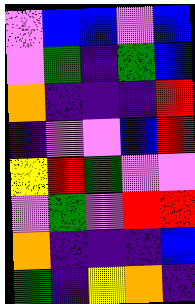[["violet", "blue", "blue", "violet", "blue"], ["violet", "green", "indigo", "green", "blue"], ["orange", "indigo", "indigo", "indigo", "red"], ["indigo", "violet", "violet", "blue", "red"], ["yellow", "red", "green", "violet", "violet"], ["violet", "green", "violet", "red", "red"], ["orange", "indigo", "indigo", "indigo", "blue"], ["green", "indigo", "yellow", "orange", "indigo"]]